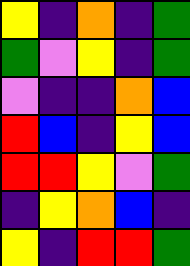[["yellow", "indigo", "orange", "indigo", "green"], ["green", "violet", "yellow", "indigo", "green"], ["violet", "indigo", "indigo", "orange", "blue"], ["red", "blue", "indigo", "yellow", "blue"], ["red", "red", "yellow", "violet", "green"], ["indigo", "yellow", "orange", "blue", "indigo"], ["yellow", "indigo", "red", "red", "green"]]